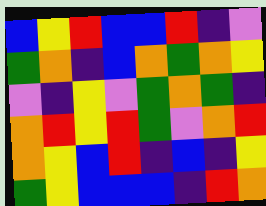[["blue", "yellow", "red", "blue", "blue", "red", "indigo", "violet"], ["green", "orange", "indigo", "blue", "orange", "green", "orange", "yellow"], ["violet", "indigo", "yellow", "violet", "green", "orange", "green", "indigo"], ["orange", "red", "yellow", "red", "green", "violet", "orange", "red"], ["orange", "yellow", "blue", "red", "indigo", "blue", "indigo", "yellow"], ["green", "yellow", "blue", "blue", "blue", "indigo", "red", "orange"]]